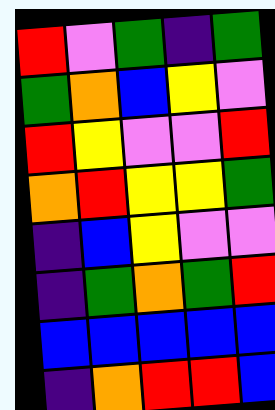[["red", "violet", "green", "indigo", "green"], ["green", "orange", "blue", "yellow", "violet"], ["red", "yellow", "violet", "violet", "red"], ["orange", "red", "yellow", "yellow", "green"], ["indigo", "blue", "yellow", "violet", "violet"], ["indigo", "green", "orange", "green", "red"], ["blue", "blue", "blue", "blue", "blue"], ["indigo", "orange", "red", "red", "blue"]]